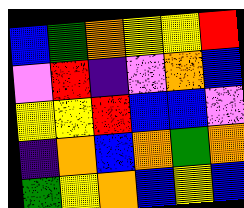[["blue", "green", "orange", "yellow", "yellow", "red"], ["violet", "red", "indigo", "violet", "orange", "blue"], ["yellow", "yellow", "red", "blue", "blue", "violet"], ["indigo", "orange", "blue", "orange", "green", "orange"], ["green", "yellow", "orange", "blue", "yellow", "blue"]]